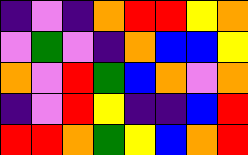[["indigo", "violet", "indigo", "orange", "red", "red", "yellow", "orange"], ["violet", "green", "violet", "indigo", "orange", "blue", "blue", "yellow"], ["orange", "violet", "red", "green", "blue", "orange", "violet", "orange"], ["indigo", "violet", "red", "yellow", "indigo", "indigo", "blue", "red"], ["red", "red", "orange", "green", "yellow", "blue", "orange", "red"]]